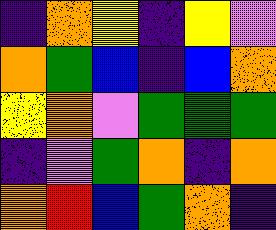[["indigo", "orange", "yellow", "indigo", "yellow", "violet"], ["orange", "green", "blue", "indigo", "blue", "orange"], ["yellow", "orange", "violet", "green", "green", "green"], ["indigo", "violet", "green", "orange", "indigo", "orange"], ["orange", "red", "blue", "green", "orange", "indigo"]]